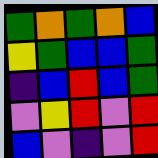[["green", "orange", "green", "orange", "blue"], ["yellow", "green", "blue", "blue", "green"], ["indigo", "blue", "red", "blue", "green"], ["violet", "yellow", "red", "violet", "red"], ["blue", "violet", "indigo", "violet", "red"]]